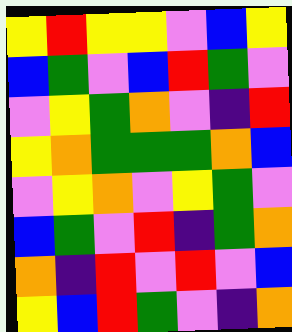[["yellow", "red", "yellow", "yellow", "violet", "blue", "yellow"], ["blue", "green", "violet", "blue", "red", "green", "violet"], ["violet", "yellow", "green", "orange", "violet", "indigo", "red"], ["yellow", "orange", "green", "green", "green", "orange", "blue"], ["violet", "yellow", "orange", "violet", "yellow", "green", "violet"], ["blue", "green", "violet", "red", "indigo", "green", "orange"], ["orange", "indigo", "red", "violet", "red", "violet", "blue"], ["yellow", "blue", "red", "green", "violet", "indigo", "orange"]]